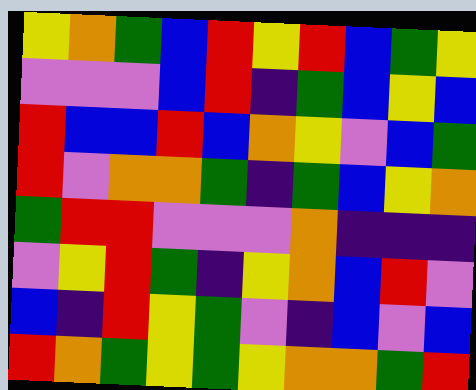[["yellow", "orange", "green", "blue", "red", "yellow", "red", "blue", "green", "yellow"], ["violet", "violet", "violet", "blue", "red", "indigo", "green", "blue", "yellow", "blue"], ["red", "blue", "blue", "red", "blue", "orange", "yellow", "violet", "blue", "green"], ["red", "violet", "orange", "orange", "green", "indigo", "green", "blue", "yellow", "orange"], ["green", "red", "red", "violet", "violet", "violet", "orange", "indigo", "indigo", "indigo"], ["violet", "yellow", "red", "green", "indigo", "yellow", "orange", "blue", "red", "violet"], ["blue", "indigo", "red", "yellow", "green", "violet", "indigo", "blue", "violet", "blue"], ["red", "orange", "green", "yellow", "green", "yellow", "orange", "orange", "green", "red"]]